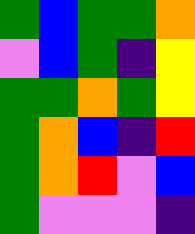[["green", "blue", "green", "green", "orange"], ["violet", "blue", "green", "indigo", "yellow"], ["green", "green", "orange", "green", "yellow"], ["green", "orange", "blue", "indigo", "red"], ["green", "orange", "red", "violet", "blue"], ["green", "violet", "violet", "violet", "indigo"]]